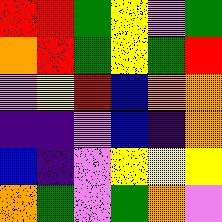[["red", "red", "green", "yellow", "violet", "green"], ["orange", "red", "green", "yellow", "green", "red"], ["violet", "yellow", "red", "blue", "orange", "orange"], ["indigo", "indigo", "violet", "blue", "indigo", "orange"], ["blue", "indigo", "violet", "yellow", "yellow", "yellow"], ["orange", "green", "violet", "green", "orange", "violet"]]